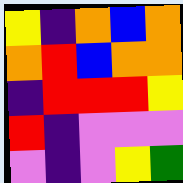[["yellow", "indigo", "orange", "blue", "orange"], ["orange", "red", "blue", "orange", "orange"], ["indigo", "red", "red", "red", "yellow"], ["red", "indigo", "violet", "violet", "violet"], ["violet", "indigo", "violet", "yellow", "green"]]